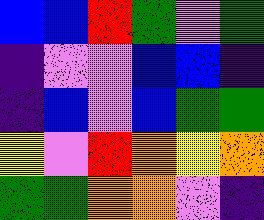[["blue", "blue", "red", "green", "violet", "green"], ["indigo", "violet", "violet", "blue", "blue", "indigo"], ["indigo", "blue", "violet", "blue", "green", "green"], ["yellow", "violet", "red", "orange", "yellow", "orange"], ["green", "green", "orange", "orange", "violet", "indigo"]]